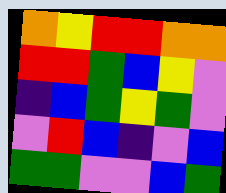[["orange", "yellow", "red", "red", "orange", "orange"], ["red", "red", "green", "blue", "yellow", "violet"], ["indigo", "blue", "green", "yellow", "green", "violet"], ["violet", "red", "blue", "indigo", "violet", "blue"], ["green", "green", "violet", "violet", "blue", "green"]]